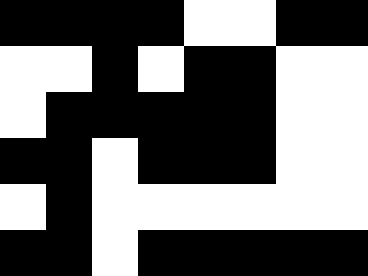[["black", "black", "black", "black", "white", "white", "black", "black"], ["white", "white", "black", "white", "black", "black", "white", "white"], ["white", "black", "black", "black", "black", "black", "white", "white"], ["black", "black", "white", "black", "black", "black", "white", "white"], ["white", "black", "white", "white", "white", "white", "white", "white"], ["black", "black", "white", "black", "black", "black", "black", "black"]]